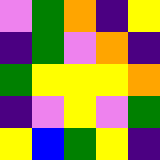[["violet", "green", "orange", "indigo", "yellow"], ["indigo", "green", "violet", "orange", "indigo"], ["green", "yellow", "yellow", "yellow", "orange"], ["indigo", "violet", "yellow", "violet", "green"], ["yellow", "blue", "green", "yellow", "indigo"]]